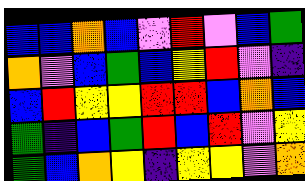[["blue", "blue", "orange", "blue", "violet", "red", "violet", "blue", "green"], ["orange", "violet", "blue", "green", "blue", "yellow", "red", "violet", "indigo"], ["blue", "red", "yellow", "yellow", "red", "red", "blue", "orange", "blue"], ["green", "indigo", "blue", "green", "red", "blue", "red", "violet", "yellow"], ["green", "blue", "orange", "yellow", "indigo", "yellow", "yellow", "violet", "orange"]]